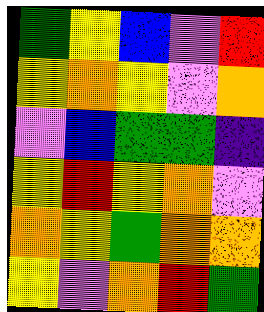[["green", "yellow", "blue", "violet", "red"], ["yellow", "orange", "yellow", "violet", "orange"], ["violet", "blue", "green", "green", "indigo"], ["yellow", "red", "yellow", "orange", "violet"], ["orange", "yellow", "green", "orange", "orange"], ["yellow", "violet", "orange", "red", "green"]]